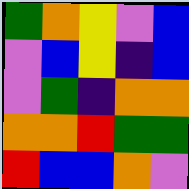[["green", "orange", "yellow", "violet", "blue"], ["violet", "blue", "yellow", "indigo", "blue"], ["violet", "green", "indigo", "orange", "orange"], ["orange", "orange", "red", "green", "green"], ["red", "blue", "blue", "orange", "violet"]]